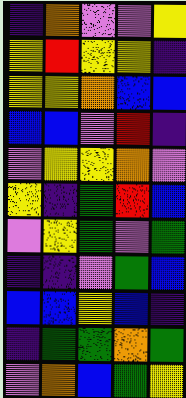[["indigo", "orange", "violet", "violet", "yellow"], ["yellow", "red", "yellow", "yellow", "indigo"], ["yellow", "yellow", "orange", "blue", "blue"], ["blue", "blue", "violet", "red", "indigo"], ["violet", "yellow", "yellow", "orange", "violet"], ["yellow", "indigo", "green", "red", "blue"], ["violet", "yellow", "green", "violet", "green"], ["indigo", "indigo", "violet", "green", "blue"], ["blue", "blue", "yellow", "blue", "indigo"], ["indigo", "green", "green", "orange", "green"], ["violet", "orange", "blue", "green", "yellow"]]